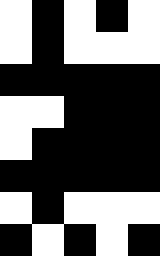[["white", "black", "white", "black", "white"], ["white", "black", "white", "white", "white"], ["black", "black", "black", "black", "black"], ["white", "white", "black", "black", "black"], ["white", "black", "black", "black", "black"], ["black", "black", "black", "black", "black"], ["white", "black", "white", "white", "white"], ["black", "white", "black", "white", "black"]]